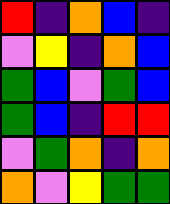[["red", "indigo", "orange", "blue", "indigo"], ["violet", "yellow", "indigo", "orange", "blue"], ["green", "blue", "violet", "green", "blue"], ["green", "blue", "indigo", "red", "red"], ["violet", "green", "orange", "indigo", "orange"], ["orange", "violet", "yellow", "green", "green"]]